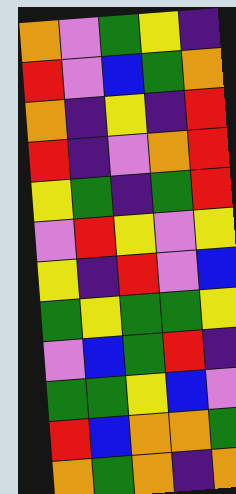[["orange", "violet", "green", "yellow", "indigo"], ["red", "violet", "blue", "green", "orange"], ["orange", "indigo", "yellow", "indigo", "red"], ["red", "indigo", "violet", "orange", "red"], ["yellow", "green", "indigo", "green", "red"], ["violet", "red", "yellow", "violet", "yellow"], ["yellow", "indigo", "red", "violet", "blue"], ["green", "yellow", "green", "green", "yellow"], ["violet", "blue", "green", "red", "indigo"], ["green", "green", "yellow", "blue", "violet"], ["red", "blue", "orange", "orange", "green"], ["orange", "green", "orange", "indigo", "orange"]]